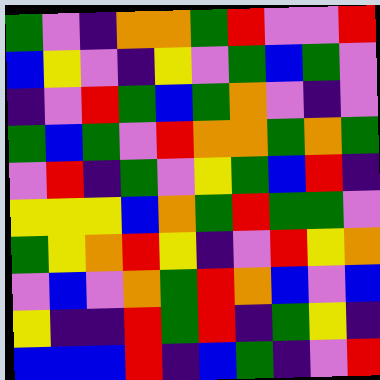[["green", "violet", "indigo", "orange", "orange", "green", "red", "violet", "violet", "red"], ["blue", "yellow", "violet", "indigo", "yellow", "violet", "green", "blue", "green", "violet"], ["indigo", "violet", "red", "green", "blue", "green", "orange", "violet", "indigo", "violet"], ["green", "blue", "green", "violet", "red", "orange", "orange", "green", "orange", "green"], ["violet", "red", "indigo", "green", "violet", "yellow", "green", "blue", "red", "indigo"], ["yellow", "yellow", "yellow", "blue", "orange", "green", "red", "green", "green", "violet"], ["green", "yellow", "orange", "red", "yellow", "indigo", "violet", "red", "yellow", "orange"], ["violet", "blue", "violet", "orange", "green", "red", "orange", "blue", "violet", "blue"], ["yellow", "indigo", "indigo", "red", "green", "red", "indigo", "green", "yellow", "indigo"], ["blue", "blue", "blue", "red", "indigo", "blue", "green", "indigo", "violet", "red"]]